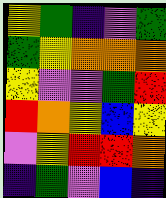[["yellow", "green", "indigo", "violet", "green"], ["green", "yellow", "orange", "orange", "orange"], ["yellow", "violet", "violet", "green", "red"], ["red", "orange", "yellow", "blue", "yellow"], ["violet", "yellow", "red", "red", "orange"], ["indigo", "green", "violet", "blue", "indigo"]]